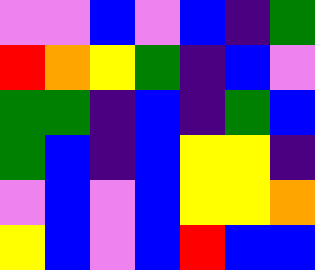[["violet", "violet", "blue", "violet", "blue", "indigo", "green"], ["red", "orange", "yellow", "green", "indigo", "blue", "violet"], ["green", "green", "indigo", "blue", "indigo", "green", "blue"], ["green", "blue", "indigo", "blue", "yellow", "yellow", "indigo"], ["violet", "blue", "violet", "blue", "yellow", "yellow", "orange"], ["yellow", "blue", "violet", "blue", "red", "blue", "blue"]]